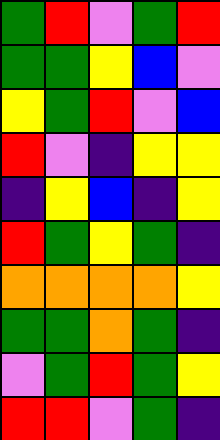[["green", "red", "violet", "green", "red"], ["green", "green", "yellow", "blue", "violet"], ["yellow", "green", "red", "violet", "blue"], ["red", "violet", "indigo", "yellow", "yellow"], ["indigo", "yellow", "blue", "indigo", "yellow"], ["red", "green", "yellow", "green", "indigo"], ["orange", "orange", "orange", "orange", "yellow"], ["green", "green", "orange", "green", "indigo"], ["violet", "green", "red", "green", "yellow"], ["red", "red", "violet", "green", "indigo"]]